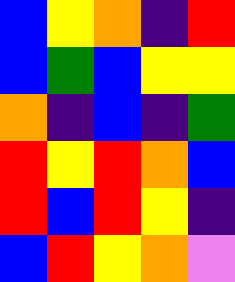[["blue", "yellow", "orange", "indigo", "red"], ["blue", "green", "blue", "yellow", "yellow"], ["orange", "indigo", "blue", "indigo", "green"], ["red", "yellow", "red", "orange", "blue"], ["red", "blue", "red", "yellow", "indigo"], ["blue", "red", "yellow", "orange", "violet"]]